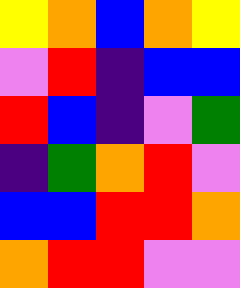[["yellow", "orange", "blue", "orange", "yellow"], ["violet", "red", "indigo", "blue", "blue"], ["red", "blue", "indigo", "violet", "green"], ["indigo", "green", "orange", "red", "violet"], ["blue", "blue", "red", "red", "orange"], ["orange", "red", "red", "violet", "violet"]]